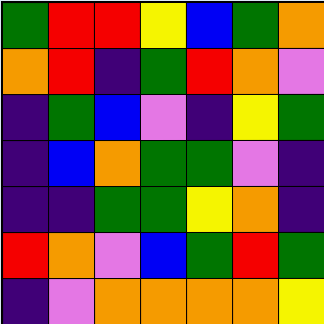[["green", "red", "red", "yellow", "blue", "green", "orange"], ["orange", "red", "indigo", "green", "red", "orange", "violet"], ["indigo", "green", "blue", "violet", "indigo", "yellow", "green"], ["indigo", "blue", "orange", "green", "green", "violet", "indigo"], ["indigo", "indigo", "green", "green", "yellow", "orange", "indigo"], ["red", "orange", "violet", "blue", "green", "red", "green"], ["indigo", "violet", "orange", "orange", "orange", "orange", "yellow"]]